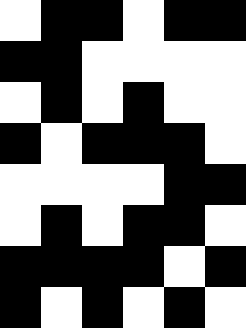[["white", "black", "black", "white", "black", "black"], ["black", "black", "white", "white", "white", "white"], ["white", "black", "white", "black", "white", "white"], ["black", "white", "black", "black", "black", "white"], ["white", "white", "white", "white", "black", "black"], ["white", "black", "white", "black", "black", "white"], ["black", "black", "black", "black", "white", "black"], ["black", "white", "black", "white", "black", "white"]]